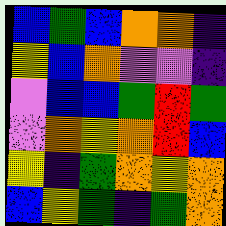[["blue", "green", "blue", "orange", "orange", "indigo"], ["yellow", "blue", "orange", "violet", "violet", "indigo"], ["violet", "blue", "blue", "green", "red", "green"], ["violet", "orange", "yellow", "orange", "red", "blue"], ["yellow", "indigo", "green", "orange", "yellow", "orange"], ["blue", "yellow", "green", "indigo", "green", "orange"]]